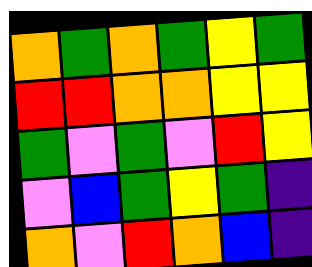[["orange", "green", "orange", "green", "yellow", "green"], ["red", "red", "orange", "orange", "yellow", "yellow"], ["green", "violet", "green", "violet", "red", "yellow"], ["violet", "blue", "green", "yellow", "green", "indigo"], ["orange", "violet", "red", "orange", "blue", "indigo"]]